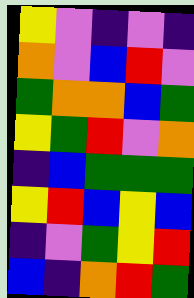[["yellow", "violet", "indigo", "violet", "indigo"], ["orange", "violet", "blue", "red", "violet"], ["green", "orange", "orange", "blue", "green"], ["yellow", "green", "red", "violet", "orange"], ["indigo", "blue", "green", "green", "green"], ["yellow", "red", "blue", "yellow", "blue"], ["indigo", "violet", "green", "yellow", "red"], ["blue", "indigo", "orange", "red", "green"]]